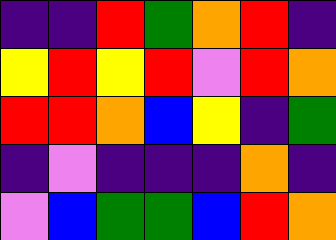[["indigo", "indigo", "red", "green", "orange", "red", "indigo"], ["yellow", "red", "yellow", "red", "violet", "red", "orange"], ["red", "red", "orange", "blue", "yellow", "indigo", "green"], ["indigo", "violet", "indigo", "indigo", "indigo", "orange", "indigo"], ["violet", "blue", "green", "green", "blue", "red", "orange"]]